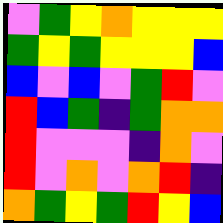[["violet", "green", "yellow", "orange", "yellow", "yellow", "yellow"], ["green", "yellow", "green", "yellow", "yellow", "yellow", "blue"], ["blue", "violet", "blue", "violet", "green", "red", "violet"], ["red", "blue", "green", "indigo", "green", "orange", "orange"], ["red", "violet", "violet", "violet", "indigo", "orange", "violet"], ["red", "violet", "orange", "violet", "orange", "red", "indigo"], ["orange", "green", "yellow", "green", "red", "yellow", "blue"]]